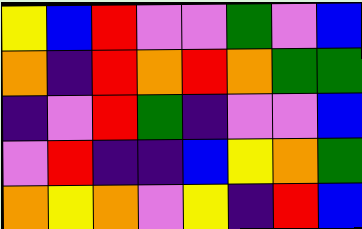[["yellow", "blue", "red", "violet", "violet", "green", "violet", "blue"], ["orange", "indigo", "red", "orange", "red", "orange", "green", "green"], ["indigo", "violet", "red", "green", "indigo", "violet", "violet", "blue"], ["violet", "red", "indigo", "indigo", "blue", "yellow", "orange", "green"], ["orange", "yellow", "orange", "violet", "yellow", "indigo", "red", "blue"]]